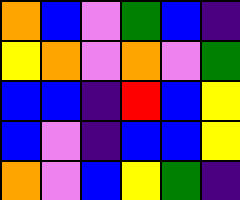[["orange", "blue", "violet", "green", "blue", "indigo"], ["yellow", "orange", "violet", "orange", "violet", "green"], ["blue", "blue", "indigo", "red", "blue", "yellow"], ["blue", "violet", "indigo", "blue", "blue", "yellow"], ["orange", "violet", "blue", "yellow", "green", "indigo"]]